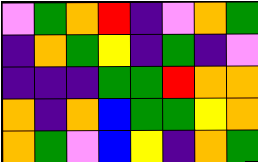[["violet", "green", "orange", "red", "indigo", "violet", "orange", "green"], ["indigo", "orange", "green", "yellow", "indigo", "green", "indigo", "violet"], ["indigo", "indigo", "indigo", "green", "green", "red", "orange", "orange"], ["orange", "indigo", "orange", "blue", "green", "green", "yellow", "orange"], ["orange", "green", "violet", "blue", "yellow", "indigo", "orange", "green"]]